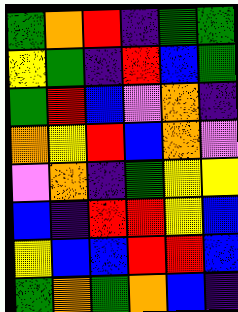[["green", "orange", "red", "indigo", "green", "green"], ["yellow", "green", "indigo", "red", "blue", "green"], ["green", "red", "blue", "violet", "orange", "indigo"], ["orange", "yellow", "red", "blue", "orange", "violet"], ["violet", "orange", "indigo", "green", "yellow", "yellow"], ["blue", "indigo", "red", "red", "yellow", "blue"], ["yellow", "blue", "blue", "red", "red", "blue"], ["green", "orange", "green", "orange", "blue", "indigo"]]